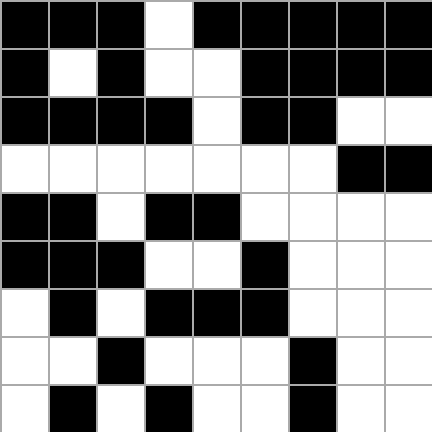[["black", "black", "black", "white", "black", "black", "black", "black", "black"], ["black", "white", "black", "white", "white", "black", "black", "black", "black"], ["black", "black", "black", "black", "white", "black", "black", "white", "white"], ["white", "white", "white", "white", "white", "white", "white", "black", "black"], ["black", "black", "white", "black", "black", "white", "white", "white", "white"], ["black", "black", "black", "white", "white", "black", "white", "white", "white"], ["white", "black", "white", "black", "black", "black", "white", "white", "white"], ["white", "white", "black", "white", "white", "white", "black", "white", "white"], ["white", "black", "white", "black", "white", "white", "black", "white", "white"]]